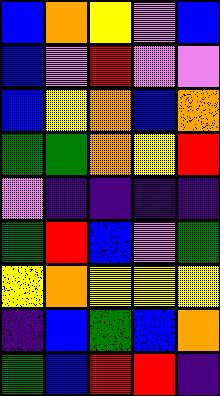[["blue", "orange", "yellow", "violet", "blue"], ["blue", "violet", "red", "violet", "violet"], ["blue", "yellow", "orange", "blue", "orange"], ["green", "green", "orange", "yellow", "red"], ["violet", "indigo", "indigo", "indigo", "indigo"], ["green", "red", "blue", "violet", "green"], ["yellow", "orange", "yellow", "yellow", "yellow"], ["indigo", "blue", "green", "blue", "orange"], ["green", "blue", "red", "red", "indigo"]]